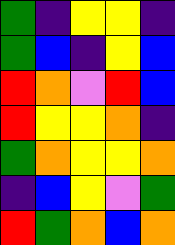[["green", "indigo", "yellow", "yellow", "indigo"], ["green", "blue", "indigo", "yellow", "blue"], ["red", "orange", "violet", "red", "blue"], ["red", "yellow", "yellow", "orange", "indigo"], ["green", "orange", "yellow", "yellow", "orange"], ["indigo", "blue", "yellow", "violet", "green"], ["red", "green", "orange", "blue", "orange"]]